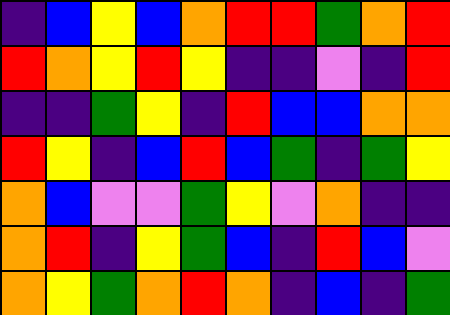[["indigo", "blue", "yellow", "blue", "orange", "red", "red", "green", "orange", "red"], ["red", "orange", "yellow", "red", "yellow", "indigo", "indigo", "violet", "indigo", "red"], ["indigo", "indigo", "green", "yellow", "indigo", "red", "blue", "blue", "orange", "orange"], ["red", "yellow", "indigo", "blue", "red", "blue", "green", "indigo", "green", "yellow"], ["orange", "blue", "violet", "violet", "green", "yellow", "violet", "orange", "indigo", "indigo"], ["orange", "red", "indigo", "yellow", "green", "blue", "indigo", "red", "blue", "violet"], ["orange", "yellow", "green", "orange", "red", "orange", "indigo", "blue", "indigo", "green"]]